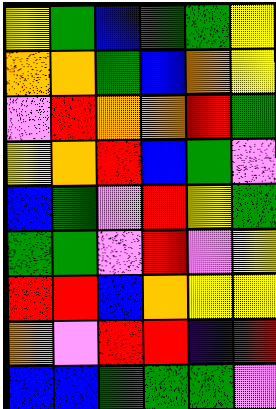[["yellow", "green", "blue", "green", "green", "yellow"], ["orange", "orange", "green", "blue", "orange", "yellow"], ["violet", "red", "orange", "orange", "red", "green"], ["yellow", "orange", "red", "blue", "green", "violet"], ["blue", "green", "violet", "red", "yellow", "green"], ["green", "green", "violet", "red", "violet", "yellow"], ["red", "red", "blue", "orange", "yellow", "yellow"], ["orange", "violet", "red", "red", "indigo", "red"], ["blue", "blue", "green", "green", "green", "violet"]]